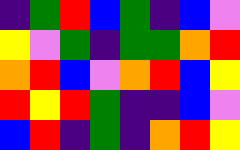[["indigo", "green", "red", "blue", "green", "indigo", "blue", "violet"], ["yellow", "violet", "green", "indigo", "green", "green", "orange", "red"], ["orange", "red", "blue", "violet", "orange", "red", "blue", "yellow"], ["red", "yellow", "red", "green", "indigo", "indigo", "blue", "violet"], ["blue", "red", "indigo", "green", "indigo", "orange", "red", "yellow"]]